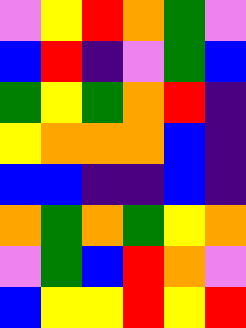[["violet", "yellow", "red", "orange", "green", "violet"], ["blue", "red", "indigo", "violet", "green", "blue"], ["green", "yellow", "green", "orange", "red", "indigo"], ["yellow", "orange", "orange", "orange", "blue", "indigo"], ["blue", "blue", "indigo", "indigo", "blue", "indigo"], ["orange", "green", "orange", "green", "yellow", "orange"], ["violet", "green", "blue", "red", "orange", "violet"], ["blue", "yellow", "yellow", "red", "yellow", "red"]]